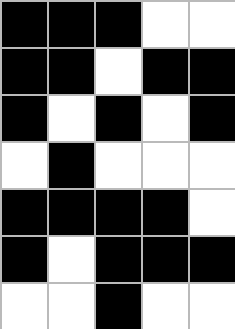[["black", "black", "black", "white", "white"], ["black", "black", "white", "black", "black"], ["black", "white", "black", "white", "black"], ["white", "black", "white", "white", "white"], ["black", "black", "black", "black", "white"], ["black", "white", "black", "black", "black"], ["white", "white", "black", "white", "white"]]